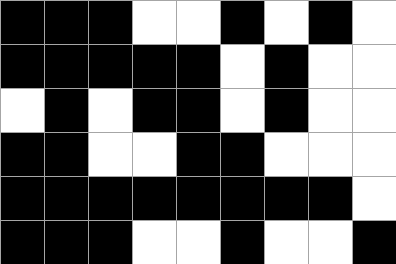[["black", "black", "black", "white", "white", "black", "white", "black", "white"], ["black", "black", "black", "black", "black", "white", "black", "white", "white"], ["white", "black", "white", "black", "black", "white", "black", "white", "white"], ["black", "black", "white", "white", "black", "black", "white", "white", "white"], ["black", "black", "black", "black", "black", "black", "black", "black", "white"], ["black", "black", "black", "white", "white", "black", "white", "white", "black"]]